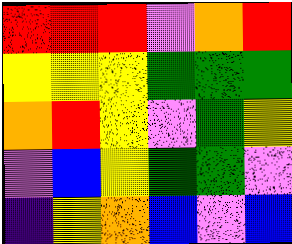[["red", "red", "red", "violet", "orange", "red"], ["yellow", "yellow", "yellow", "green", "green", "green"], ["orange", "red", "yellow", "violet", "green", "yellow"], ["violet", "blue", "yellow", "green", "green", "violet"], ["indigo", "yellow", "orange", "blue", "violet", "blue"]]